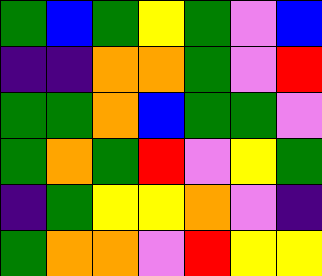[["green", "blue", "green", "yellow", "green", "violet", "blue"], ["indigo", "indigo", "orange", "orange", "green", "violet", "red"], ["green", "green", "orange", "blue", "green", "green", "violet"], ["green", "orange", "green", "red", "violet", "yellow", "green"], ["indigo", "green", "yellow", "yellow", "orange", "violet", "indigo"], ["green", "orange", "orange", "violet", "red", "yellow", "yellow"]]